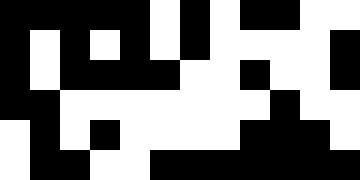[["black", "black", "black", "black", "black", "white", "black", "white", "black", "black", "white", "white"], ["black", "white", "black", "white", "black", "white", "black", "white", "white", "white", "white", "black"], ["black", "white", "black", "black", "black", "black", "white", "white", "black", "white", "white", "black"], ["black", "black", "white", "white", "white", "white", "white", "white", "white", "black", "white", "white"], ["white", "black", "white", "black", "white", "white", "white", "white", "black", "black", "black", "white"], ["white", "black", "black", "white", "white", "black", "black", "black", "black", "black", "black", "black"]]